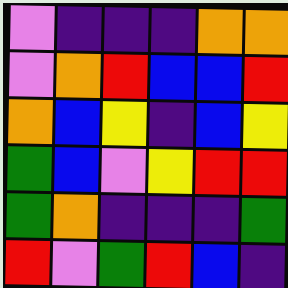[["violet", "indigo", "indigo", "indigo", "orange", "orange"], ["violet", "orange", "red", "blue", "blue", "red"], ["orange", "blue", "yellow", "indigo", "blue", "yellow"], ["green", "blue", "violet", "yellow", "red", "red"], ["green", "orange", "indigo", "indigo", "indigo", "green"], ["red", "violet", "green", "red", "blue", "indigo"]]